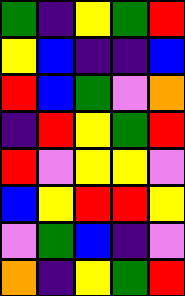[["green", "indigo", "yellow", "green", "red"], ["yellow", "blue", "indigo", "indigo", "blue"], ["red", "blue", "green", "violet", "orange"], ["indigo", "red", "yellow", "green", "red"], ["red", "violet", "yellow", "yellow", "violet"], ["blue", "yellow", "red", "red", "yellow"], ["violet", "green", "blue", "indigo", "violet"], ["orange", "indigo", "yellow", "green", "red"]]